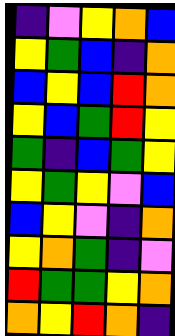[["indigo", "violet", "yellow", "orange", "blue"], ["yellow", "green", "blue", "indigo", "orange"], ["blue", "yellow", "blue", "red", "orange"], ["yellow", "blue", "green", "red", "yellow"], ["green", "indigo", "blue", "green", "yellow"], ["yellow", "green", "yellow", "violet", "blue"], ["blue", "yellow", "violet", "indigo", "orange"], ["yellow", "orange", "green", "indigo", "violet"], ["red", "green", "green", "yellow", "orange"], ["orange", "yellow", "red", "orange", "indigo"]]